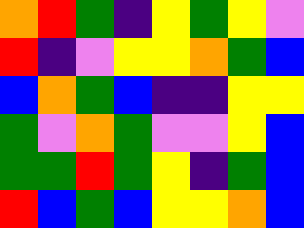[["orange", "red", "green", "indigo", "yellow", "green", "yellow", "violet"], ["red", "indigo", "violet", "yellow", "yellow", "orange", "green", "blue"], ["blue", "orange", "green", "blue", "indigo", "indigo", "yellow", "yellow"], ["green", "violet", "orange", "green", "violet", "violet", "yellow", "blue"], ["green", "green", "red", "green", "yellow", "indigo", "green", "blue"], ["red", "blue", "green", "blue", "yellow", "yellow", "orange", "blue"]]